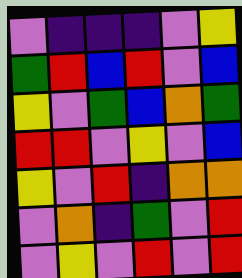[["violet", "indigo", "indigo", "indigo", "violet", "yellow"], ["green", "red", "blue", "red", "violet", "blue"], ["yellow", "violet", "green", "blue", "orange", "green"], ["red", "red", "violet", "yellow", "violet", "blue"], ["yellow", "violet", "red", "indigo", "orange", "orange"], ["violet", "orange", "indigo", "green", "violet", "red"], ["violet", "yellow", "violet", "red", "violet", "red"]]